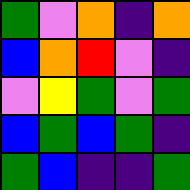[["green", "violet", "orange", "indigo", "orange"], ["blue", "orange", "red", "violet", "indigo"], ["violet", "yellow", "green", "violet", "green"], ["blue", "green", "blue", "green", "indigo"], ["green", "blue", "indigo", "indigo", "green"]]